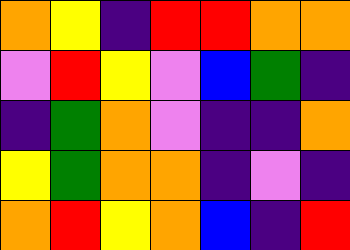[["orange", "yellow", "indigo", "red", "red", "orange", "orange"], ["violet", "red", "yellow", "violet", "blue", "green", "indigo"], ["indigo", "green", "orange", "violet", "indigo", "indigo", "orange"], ["yellow", "green", "orange", "orange", "indigo", "violet", "indigo"], ["orange", "red", "yellow", "orange", "blue", "indigo", "red"]]